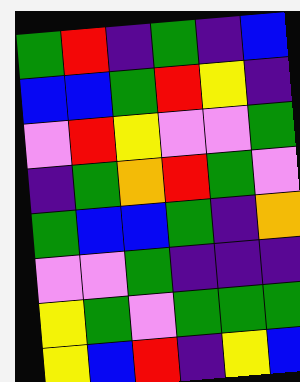[["green", "red", "indigo", "green", "indigo", "blue"], ["blue", "blue", "green", "red", "yellow", "indigo"], ["violet", "red", "yellow", "violet", "violet", "green"], ["indigo", "green", "orange", "red", "green", "violet"], ["green", "blue", "blue", "green", "indigo", "orange"], ["violet", "violet", "green", "indigo", "indigo", "indigo"], ["yellow", "green", "violet", "green", "green", "green"], ["yellow", "blue", "red", "indigo", "yellow", "blue"]]